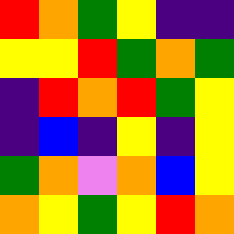[["red", "orange", "green", "yellow", "indigo", "indigo"], ["yellow", "yellow", "red", "green", "orange", "green"], ["indigo", "red", "orange", "red", "green", "yellow"], ["indigo", "blue", "indigo", "yellow", "indigo", "yellow"], ["green", "orange", "violet", "orange", "blue", "yellow"], ["orange", "yellow", "green", "yellow", "red", "orange"]]